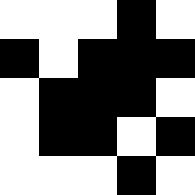[["white", "white", "white", "black", "white"], ["black", "white", "black", "black", "black"], ["white", "black", "black", "black", "white"], ["white", "black", "black", "white", "black"], ["white", "white", "white", "black", "white"]]